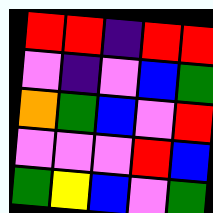[["red", "red", "indigo", "red", "red"], ["violet", "indigo", "violet", "blue", "green"], ["orange", "green", "blue", "violet", "red"], ["violet", "violet", "violet", "red", "blue"], ["green", "yellow", "blue", "violet", "green"]]